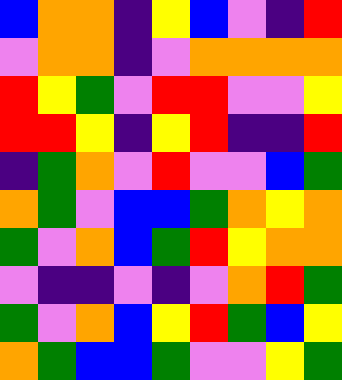[["blue", "orange", "orange", "indigo", "yellow", "blue", "violet", "indigo", "red"], ["violet", "orange", "orange", "indigo", "violet", "orange", "orange", "orange", "orange"], ["red", "yellow", "green", "violet", "red", "red", "violet", "violet", "yellow"], ["red", "red", "yellow", "indigo", "yellow", "red", "indigo", "indigo", "red"], ["indigo", "green", "orange", "violet", "red", "violet", "violet", "blue", "green"], ["orange", "green", "violet", "blue", "blue", "green", "orange", "yellow", "orange"], ["green", "violet", "orange", "blue", "green", "red", "yellow", "orange", "orange"], ["violet", "indigo", "indigo", "violet", "indigo", "violet", "orange", "red", "green"], ["green", "violet", "orange", "blue", "yellow", "red", "green", "blue", "yellow"], ["orange", "green", "blue", "blue", "green", "violet", "violet", "yellow", "green"]]